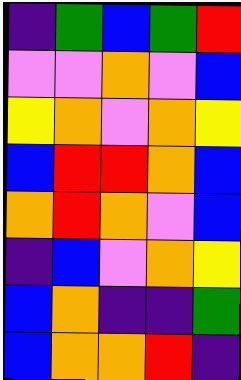[["indigo", "green", "blue", "green", "red"], ["violet", "violet", "orange", "violet", "blue"], ["yellow", "orange", "violet", "orange", "yellow"], ["blue", "red", "red", "orange", "blue"], ["orange", "red", "orange", "violet", "blue"], ["indigo", "blue", "violet", "orange", "yellow"], ["blue", "orange", "indigo", "indigo", "green"], ["blue", "orange", "orange", "red", "indigo"]]